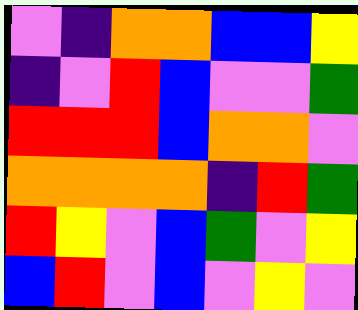[["violet", "indigo", "orange", "orange", "blue", "blue", "yellow"], ["indigo", "violet", "red", "blue", "violet", "violet", "green"], ["red", "red", "red", "blue", "orange", "orange", "violet"], ["orange", "orange", "orange", "orange", "indigo", "red", "green"], ["red", "yellow", "violet", "blue", "green", "violet", "yellow"], ["blue", "red", "violet", "blue", "violet", "yellow", "violet"]]